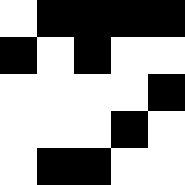[["white", "black", "black", "black", "black"], ["black", "white", "black", "white", "white"], ["white", "white", "white", "white", "black"], ["white", "white", "white", "black", "white"], ["white", "black", "black", "white", "white"]]